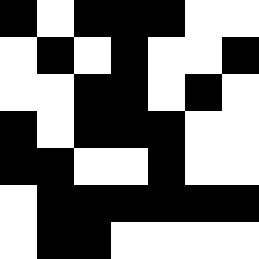[["black", "white", "black", "black", "black", "white", "white"], ["white", "black", "white", "black", "white", "white", "black"], ["white", "white", "black", "black", "white", "black", "white"], ["black", "white", "black", "black", "black", "white", "white"], ["black", "black", "white", "white", "black", "white", "white"], ["white", "black", "black", "black", "black", "black", "black"], ["white", "black", "black", "white", "white", "white", "white"]]